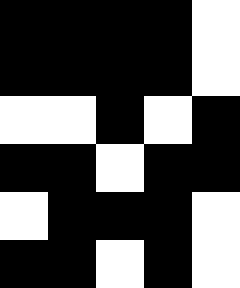[["black", "black", "black", "black", "white"], ["black", "black", "black", "black", "white"], ["white", "white", "black", "white", "black"], ["black", "black", "white", "black", "black"], ["white", "black", "black", "black", "white"], ["black", "black", "white", "black", "white"]]